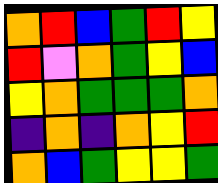[["orange", "red", "blue", "green", "red", "yellow"], ["red", "violet", "orange", "green", "yellow", "blue"], ["yellow", "orange", "green", "green", "green", "orange"], ["indigo", "orange", "indigo", "orange", "yellow", "red"], ["orange", "blue", "green", "yellow", "yellow", "green"]]